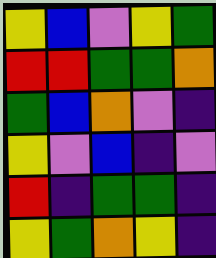[["yellow", "blue", "violet", "yellow", "green"], ["red", "red", "green", "green", "orange"], ["green", "blue", "orange", "violet", "indigo"], ["yellow", "violet", "blue", "indigo", "violet"], ["red", "indigo", "green", "green", "indigo"], ["yellow", "green", "orange", "yellow", "indigo"]]